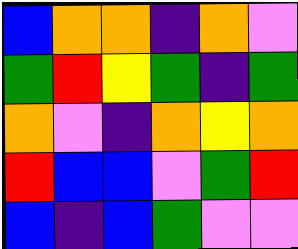[["blue", "orange", "orange", "indigo", "orange", "violet"], ["green", "red", "yellow", "green", "indigo", "green"], ["orange", "violet", "indigo", "orange", "yellow", "orange"], ["red", "blue", "blue", "violet", "green", "red"], ["blue", "indigo", "blue", "green", "violet", "violet"]]